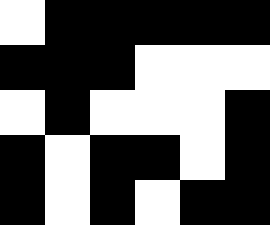[["white", "black", "black", "black", "black", "black"], ["black", "black", "black", "white", "white", "white"], ["white", "black", "white", "white", "white", "black"], ["black", "white", "black", "black", "white", "black"], ["black", "white", "black", "white", "black", "black"]]